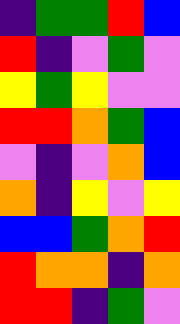[["indigo", "green", "green", "red", "blue"], ["red", "indigo", "violet", "green", "violet"], ["yellow", "green", "yellow", "violet", "violet"], ["red", "red", "orange", "green", "blue"], ["violet", "indigo", "violet", "orange", "blue"], ["orange", "indigo", "yellow", "violet", "yellow"], ["blue", "blue", "green", "orange", "red"], ["red", "orange", "orange", "indigo", "orange"], ["red", "red", "indigo", "green", "violet"]]